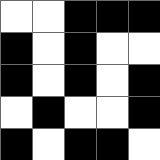[["white", "white", "black", "black", "black"], ["black", "white", "black", "white", "white"], ["black", "white", "black", "white", "black"], ["white", "black", "white", "white", "black"], ["black", "white", "black", "black", "white"]]